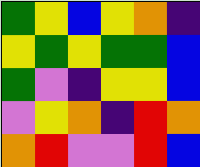[["green", "yellow", "blue", "yellow", "orange", "indigo"], ["yellow", "green", "yellow", "green", "green", "blue"], ["green", "violet", "indigo", "yellow", "yellow", "blue"], ["violet", "yellow", "orange", "indigo", "red", "orange"], ["orange", "red", "violet", "violet", "red", "blue"]]